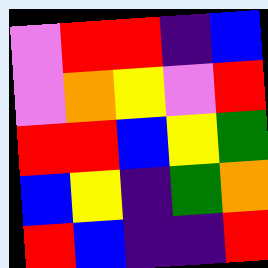[["violet", "red", "red", "indigo", "blue"], ["violet", "orange", "yellow", "violet", "red"], ["red", "red", "blue", "yellow", "green"], ["blue", "yellow", "indigo", "green", "orange"], ["red", "blue", "indigo", "indigo", "red"]]